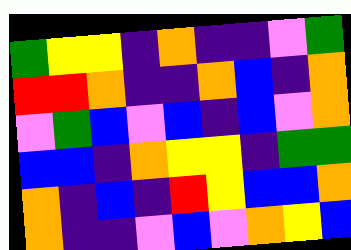[["green", "yellow", "yellow", "indigo", "orange", "indigo", "indigo", "violet", "green"], ["red", "red", "orange", "indigo", "indigo", "orange", "blue", "indigo", "orange"], ["violet", "green", "blue", "violet", "blue", "indigo", "blue", "violet", "orange"], ["blue", "blue", "indigo", "orange", "yellow", "yellow", "indigo", "green", "green"], ["orange", "indigo", "blue", "indigo", "red", "yellow", "blue", "blue", "orange"], ["orange", "indigo", "indigo", "violet", "blue", "violet", "orange", "yellow", "blue"]]